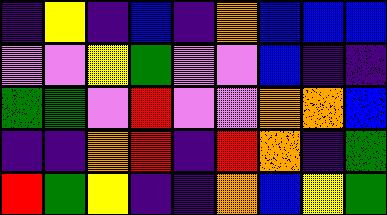[["indigo", "yellow", "indigo", "blue", "indigo", "orange", "blue", "blue", "blue"], ["violet", "violet", "yellow", "green", "violet", "violet", "blue", "indigo", "indigo"], ["green", "green", "violet", "red", "violet", "violet", "orange", "orange", "blue"], ["indigo", "indigo", "orange", "red", "indigo", "red", "orange", "indigo", "green"], ["red", "green", "yellow", "indigo", "indigo", "orange", "blue", "yellow", "green"]]